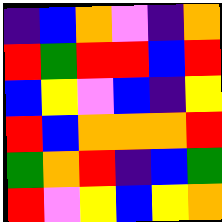[["indigo", "blue", "orange", "violet", "indigo", "orange"], ["red", "green", "red", "red", "blue", "red"], ["blue", "yellow", "violet", "blue", "indigo", "yellow"], ["red", "blue", "orange", "orange", "orange", "red"], ["green", "orange", "red", "indigo", "blue", "green"], ["red", "violet", "yellow", "blue", "yellow", "orange"]]